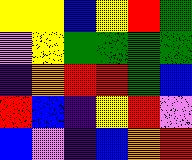[["yellow", "yellow", "blue", "yellow", "red", "green"], ["violet", "yellow", "green", "green", "green", "green"], ["indigo", "orange", "red", "red", "green", "blue"], ["red", "blue", "indigo", "yellow", "red", "violet"], ["blue", "violet", "indigo", "blue", "orange", "red"]]